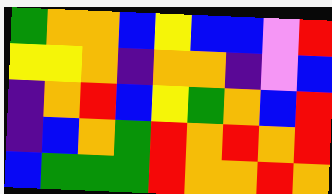[["green", "orange", "orange", "blue", "yellow", "blue", "blue", "violet", "red"], ["yellow", "yellow", "orange", "indigo", "orange", "orange", "indigo", "violet", "blue"], ["indigo", "orange", "red", "blue", "yellow", "green", "orange", "blue", "red"], ["indigo", "blue", "orange", "green", "red", "orange", "red", "orange", "red"], ["blue", "green", "green", "green", "red", "orange", "orange", "red", "orange"]]